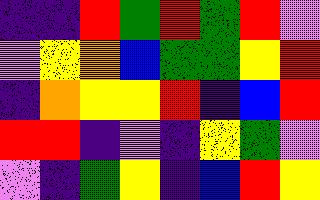[["indigo", "indigo", "red", "green", "red", "green", "red", "violet"], ["violet", "yellow", "orange", "blue", "green", "green", "yellow", "red"], ["indigo", "orange", "yellow", "yellow", "red", "indigo", "blue", "red"], ["red", "red", "indigo", "violet", "indigo", "yellow", "green", "violet"], ["violet", "indigo", "green", "yellow", "indigo", "blue", "red", "yellow"]]